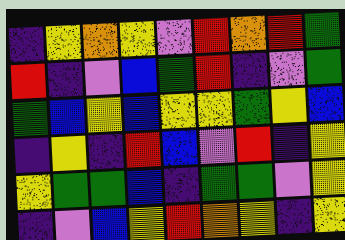[["indigo", "yellow", "orange", "yellow", "violet", "red", "orange", "red", "green"], ["red", "indigo", "violet", "blue", "green", "red", "indigo", "violet", "green"], ["green", "blue", "yellow", "blue", "yellow", "yellow", "green", "yellow", "blue"], ["indigo", "yellow", "indigo", "red", "blue", "violet", "red", "indigo", "yellow"], ["yellow", "green", "green", "blue", "indigo", "green", "green", "violet", "yellow"], ["indigo", "violet", "blue", "yellow", "red", "orange", "yellow", "indigo", "yellow"]]